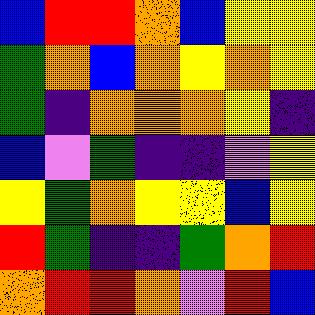[["blue", "red", "red", "orange", "blue", "yellow", "yellow"], ["green", "orange", "blue", "orange", "yellow", "orange", "yellow"], ["green", "indigo", "orange", "orange", "orange", "yellow", "indigo"], ["blue", "violet", "green", "indigo", "indigo", "violet", "yellow"], ["yellow", "green", "orange", "yellow", "yellow", "blue", "yellow"], ["red", "green", "indigo", "indigo", "green", "orange", "red"], ["orange", "red", "red", "orange", "violet", "red", "blue"]]